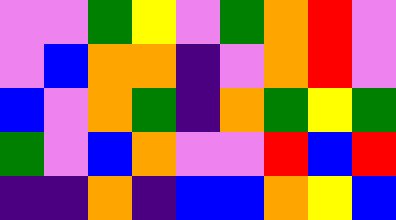[["violet", "violet", "green", "yellow", "violet", "green", "orange", "red", "violet"], ["violet", "blue", "orange", "orange", "indigo", "violet", "orange", "red", "violet"], ["blue", "violet", "orange", "green", "indigo", "orange", "green", "yellow", "green"], ["green", "violet", "blue", "orange", "violet", "violet", "red", "blue", "red"], ["indigo", "indigo", "orange", "indigo", "blue", "blue", "orange", "yellow", "blue"]]